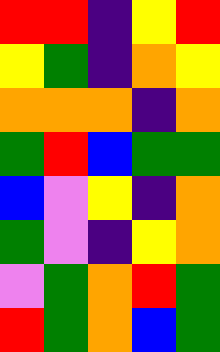[["red", "red", "indigo", "yellow", "red"], ["yellow", "green", "indigo", "orange", "yellow"], ["orange", "orange", "orange", "indigo", "orange"], ["green", "red", "blue", "green", "green"], ["blue", "violet", "yellow", "indigo", "orange"], ["green", "violet", "indigo", "yellow", "orange"], ["violet", "green", "orange", "red", "green"], ["red", "green", "orange", "blue", "green"]]